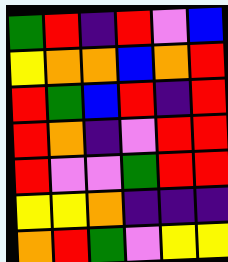[["green", "red", "indigo", "red", "violet", "blue"], ["yellow", "orange", "orange", "blue", "orange", "red"], ["red", "green", "blue", "red", "indigo", "red"], ["red", "orange", "indigo", "violet", "red", "red"], ["red", "violet", "violet", "green", "red", "red"], ["yellow", "yellow", "orange", "indigo", "indigo", "indigo"], ["orange", "red", "green", "violet", "yellow", "yellow"]]